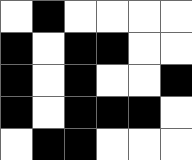[["white", "black", "white", "white", "white", "white"], ["black", "white", "black", "black", "white", "white"], ["black", "white", "black", "white", "white", "black"], ["black", "white", "black", "black", "black", "white"], ["white", "black", "black", "white", "white", "white"]]